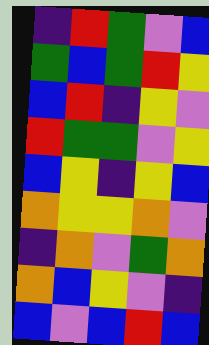[["indigo", "red", "green", "violet", "blue"], ["green", "blue", "green", "red", "yellow"], ["blue", "red", "indigo", "yellow", "violet"], ["red", "green", "green", "violet", "yellow"], ["blue", "yellow", "indigo", "yellow", "blue"], ["orange", "yellow", "yellow", "orange", "violet"], ["indigo", "orange", "violet", "green", "orange"], ["orange", "blue", "yellow", "violet", "indigo"], ["blue", "violet", "blue", "red", "blue"]]